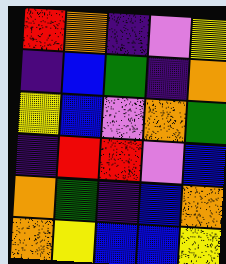[["red", "orange", "indigo", "violet", "yellow"], ["indigo", "blue", "green", "indigo", "orange"], ["yellow", "blue", "violet", "orange", "green"], ["indigo", "red", "red", "violet", "blue"], ["orange", "green", "indigo", "blue", "orange"], ["orange", "yellow", "blue", "blue", "yellow"]]